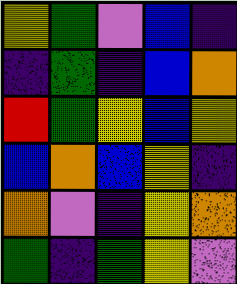[["yellow", "green", "violet", "blue", "indigo"], ["indigo", "green", "indigo", "blue", "orange"], ["red", "green", "yellow", "blue", "yellow"], ["blue", "orange", "blue", "yellow", "indigo"], ["orange", "violet", "indigo", "yellow", "orange"], ["green", "indigo", "green", "yellow", "violet"]]